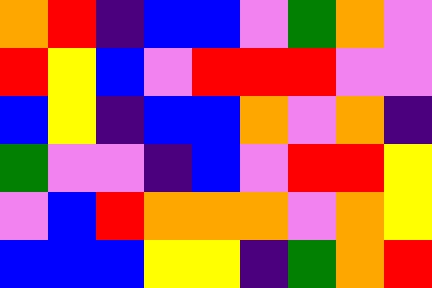[["orange", "red", "indigo", "blue", "blue", "violet", "green", "orange", "violet"], ["red", "yellow", "blue", "violet", "red", "red", "red", "violet", "violet"], ["blue", "yellow", "indigo", "blue", "blue", "orange", "violet", "orange", "indigo"], ["green", "violet", "violet", "indigo", "blue", "violet", "red", "red", "yellow"], ["violet", "blue", "red", "orange", "orange", "orange", "violet", "orange", "yellow"], ["blue", "blue", "blue", "yellow", "yellow", "indigo", "green", "orange", "red"]]